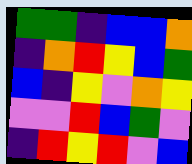[["green", "green", "indigo", "blue", "blue", "orange"], ["indigo", "orange", "red", "yellow", "blue", "green"], ["blue", "indigo", "yellow", "violet", "orange", "yellow"], ["violet", "violet", "red", "blue", "green", "violet"], ["indigo", "red", "yellow", "red", "violet", "blue"]]